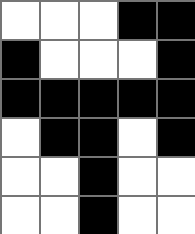[["white", "white", "white", "black", "black"], ["black", "white", "white", "white", "black"], ["black", "black", "black", "black", "black"], ["white", "black", "black", "white", "black"], ["white", "white", "black", "white", "white"], ["white", "white", "black", "white", "white"]]